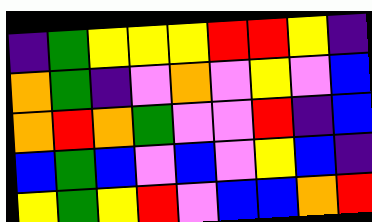[["indigo", "green", "yellow", "yellow", "yellow", "red", "red", "yellow", "indigo"], ["orange", "green", "indigo", "violet", "orange", "violet", "yellow", "violet", "blue"], ["orange", "red", "orange", "green", "violet", "violet", "red", "indigo", "blue"], ["blue", "green", "blue", "violet", "blue", "violet", "yellow", "blue", "indigo"], ["yellow", "green", "yellow", "red", "violet", "blue", "blue", "orange", "red"]]